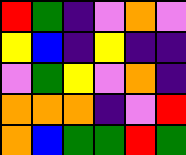[["red", "green", "indigo", "violet", "orange", "violet"], ["yellow", "blue", "indigo", "yellow", "indigo", "indigo"], ["violet", "green", "yellow", "violet", "orange", "indigo"], ["orange", "orange", "orange", "indigo", "violet", "red"], ["orange", "blue", "green", "green", "red", "green"]]